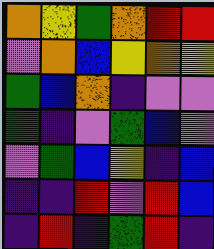[["orange", "yellow", "green", "orange", "red", "red"], ["violet", "orange", "blue", "yellow", "orange", "yellow"], ["green", "blue", "orange", "indigo", "violet", "violet"], ["green", "indigo", "violet", "green", "blue", "violet"], ["violet", "green", "blue", "yellow", "indigo", "blue"], ["indigo", "indigo", "red", "violet", "red", "blue"], ["indigo", "red", "indigo", "green", "red", "indigo"]]